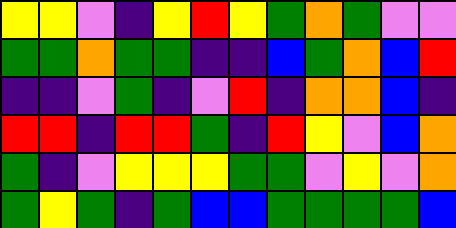[["yellow", "yellow", "violet", "indigo", "yellow", "red", "yellow", "green", "orange", "green", "violet", "violet"], ["green", "green", "orange", "green", "green", "indigo", "indigo", "blue", "green", "orange", "blue", "red"], ["indigo", "indigo", "violet", "green", "indigo", "violet", "red", "indigo", "orange", "orange", "blue", "indigo"], ["red", "red", "indigo", "red", "red", "green", "indigo", "red", "yellow", "violet", "blue", "orange"], ["green", "indigo", "violet", "yellow", "yellow", "yellow", "green", "green", "violet", "yellow", "violet", "orange"], ["green", "yellow", "green", "indigo", "green", "blue", "blue", "green", "green", "green", "green", "blue"]]